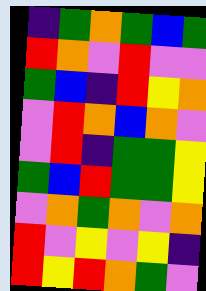[["indigo", "green", "orange", "green", "blue", "green"], ["red", "orange", "violet", "red", "violet", "violet"], ["green", "blue", "indigo", "red", "yellow", "orange"], ["violet", "red", "orange", "blue", "orange", "violet"], ["violet", "red", "indigo", "green", "green", "yellow"], ["green", "blue", "red", "green", "green", "yellow"], ["violet", "orange", "green", "orange", "violet", "orange"], ["red", "violet", "yellow", "violet", "yellow", "indigo"], ["red", "yellow", "red", "orange", "green", "violet"]]